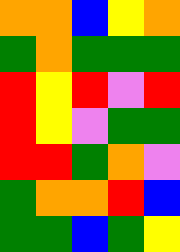[["orange", "orange", "blue", "yellow", "orange"], ["green", "orange", "green", "green", "green"], ["red", "yellow", "red", "violet", "red"], ["red", "yellow", "violet", "green", "green"], ["red", "red", "green", "orange", "violet"], ["green", "orange", "orange", "red", "blue"], ["green", "green", "blue", "green", "yellow"]]